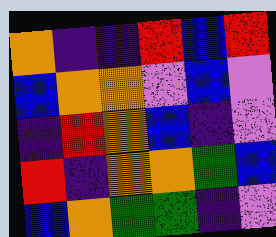[["orange", "indigo", "indigo", "red", "blue", "red"], ["blue", "orange", "orange", "violet", "blue", "violet"], ["indigo", "red", "orange", "blue", "indigo", "violet"], ["red", "indigo", "orange", "orange", "green", "blue"], ["blue", "orange", "green", "green", "indigo", "violet"]]